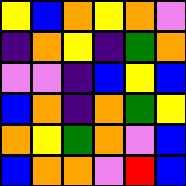[["yellow", "blue", "orange", "yellow", "orange", "violet"], ["indigo", "orange", "yellow", "indigo", "green", "orange"], ["violet", "violet", "indigo", "blue", "yellow", "blue"], ["blue", "orange", "indigo", "orange", "green", "yellow"], ["orange", "yellow", "green", "orange", "violet", "blue"], ["blue", "orange", "orange", "violet", "red", "blue"]]